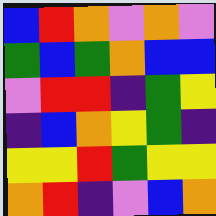[["blue", "red", "orange", "violet", "orange", "violet"], ["green", "blue", "green", "orange", "blue", "blue"], ["violet", "red", "red", "indigo", "green", "yellow"], ["indigo", "blue", "orange", "yellow", "green", "indigo"], ["yellow", "yellow", "red", "green", "yellow", "yellow"], ["orange", "red", "indigo", "violet", "blue", "orange"]]